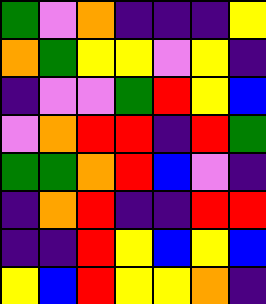[["green", "violet", "orange", "indigo", "indigo", "indigo", "yellow"], ["orange", "green", "yellow", "yellow", "violet", "yellow", "indigo"], ["indigo", "violet", "violet", "green", "red", "yellow", "blue"], ["violet", "orange", "red", "red", "indigo", "red", "green"], ["green", "green", "orange", "red", "blue", "violet", "indigo"], ["indigo", "orange", "red", "indigo", "indigo", "red", "red"], ["indigo", "indigo", "red", "yellow", "blue", "yellow", "blue"], ["yellow", "blue", "red", "yellow", "yellow", "orange", "indigo"]]